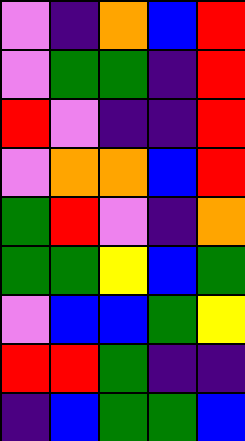[["violet", "indigo", "orange", "blue", "red"], ["violet", "green", "green", "indigo", "red"], ["red", "violet", "indigo", "indigo", "red"], ["violet", "orange", "orange", "blue", "red"], ["green", "red", "violet", "indigo", "orange"], ["green", "green", "yellow", "blue", "green"], ["violet", "blue", "blue", "green", "yellow"], ["red", "red", "green", "indigo", "indigo"], ["indigo", "blue", "green", "green", "blue"]]